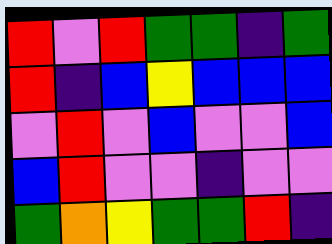[["red", "violet", "red", "green", "green", "indigo", "green"], ["red", "indigo", "blue", "yellow", "blue", "blue", "blue"], ["violet", "red", "violet", "blue", "violet", "violet", "blue"], ["blue", "red", "violet", "violet", "indigo", "violet", "violet"], ["green", "orange", "yellow", "green", "green", "red", "indigo"]]